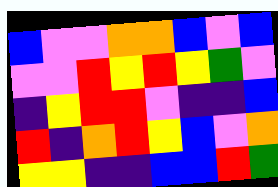[["blue", "violet", "violet", "orange", "orange", "blue", "violet", "blue"], ["violet", "violet", "red", "yellow", "red", "yellow", "green", "violet"], ["indigo", "yellow", "red", "red", "violet", "indigo", "indigo", "blue"], ["red", "indigo", "orange", "red", "yellow", "blue", "violet", "orange"], ["yellow", "yellow", "indigo", "indigo", "blue", "blue", "red", "green"]]